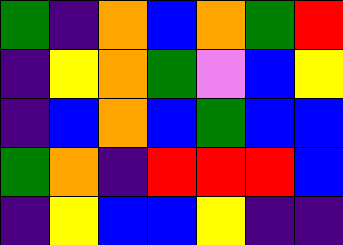[["green", "indigo", "orange", "blue", "orange", "green", "red"], ["indigo", "yellow", "orange", "green", "violet", "blue", "yellow"], ["indigo", "blue", "orange", "blue", "green", "blue", "blue"], ["green", "orange", "indigo", "red", "red", "red", "blue"], ["indigo", "yellow", "blue", "blue", "yellow", "indigo", "indigo"]]